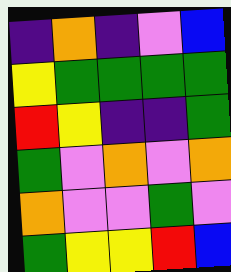[["indigo", "orange", "indigo", "violet", "blue"], ["yellow", "green", "green", "green", "green"], ["red", "yellow", "indigo", "indigo", "green"], ["green", "violet", "orange", "violet", "orange"], ["orange", "violet", "violet", "green", "violet"], ["green", "yellow", "yellow", "red", "blue"]]